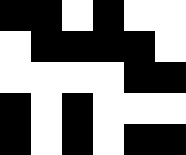[["black", "black", "white", "black", "white", "white"], ["white", "black", "black", "black", "black", "white"], ["white", "white", "white", "white", "black", "black"], ["black", "white", "black", "white", "white", "white"], ["black", "white", "black", "white", "black", "black"]]